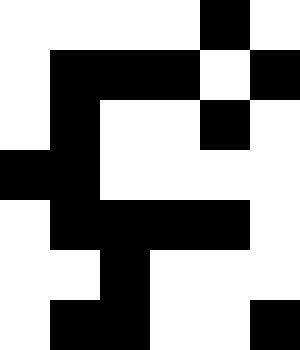[["white", "white", "white", "white", "black", "white"], ["white", "black", "black", "black", "white", "black"], ["white", "black", "white", "white", "black", "white"], ["black", "black", "white", "white", "white", "white"], ["white", "black", "black", "black", "black", "white"], ["white", "white", "black", "white", "white", "white"], ["white", "black", "black", "white", "white", "black"]]